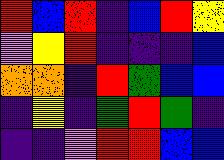[["red", "blue", "red", "indigo", "blue", "red", "yellow"], ["violet", "yellow", "red", "indigo", "indigo", "indigo", "blue"], ["orange", "orange", "indigo", "red", "green", "blue", "blue"], ["indigo", "yellow", "indigo", "green", "red", "green", "indigo"], ["indigo", "indigo", "violet", "red", "red", "blue", "blue"]]